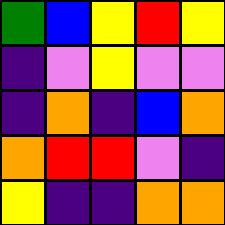[["green", "blue", "yellow", "red", "yellow"], ["indigo", "violet", "yellow", "violet", "violet"], ["indigo", "orange", "indigo", "blue", "orange"], ["orange", "red", "red", "violet", "indigo"], ["yellow", "indigo", "indigo", "orange", "orange"]]